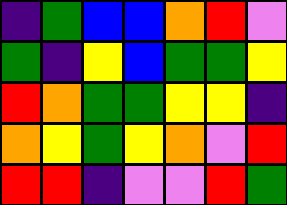[["indigo", "green", "blue", "blue", "orange", "red", "violet"], ["green", "indigo", "yellow", "blue", "green", "green", "yellow"], ["red", "orange", "green", "green", "yellow", "yellow", "indigo"], ["orange", "yellow", "green", "yellow", "orange", "violet", "red"], ["red", "red", "indigo", "violet", "violet", "red", "green"]]